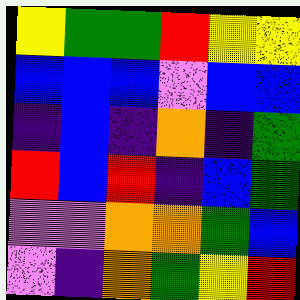[["yellow", "green", "green", "red", "yellow", "yellow"], ["blue", "blue", "blue", "violet", "blue", "blue"], ["indigo", "blue", "indigo", "orange", "indigo", "green"], ["red", "blue", "red", "indigo", "blue", "green"], ["violet", "violet", "orange", "orange", "green", "blue"], ["violet", "indigo", "orange", "green", "yellow", "red"]]